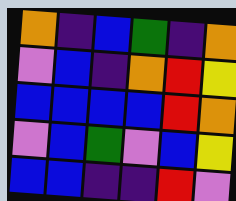[["orange", "indigo", "blue", "green", "indigo", "orange"], ["violet", "blue", "indigo", "orange", "red", "yellow"], ["blue", "blue", "blue", "blue", "red", "orange"], ["violet", "blue", "green", "violet", "blue", "yellow"], ["blue", "blue", "indigo", "indigo", "red", "violet"]]